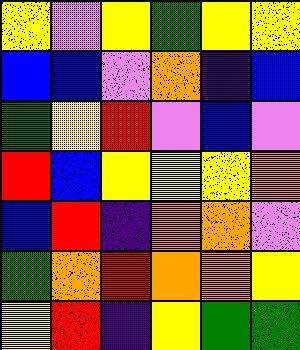[["yellow", "violet", "yellow", "green", "yellow", "yellow"], ["blue", "blue", "violet", "orange", "indigo", "blue"], ["green", "yellow", "red", "violet", "blue", "violet"], ["red", "blue", "yellow", "yellow", "yellow", "orange"], ["blue", "red", "indigo", "orange", "orange", "violet"], ["green", "orange", "red", "orange", "orange", "yellow"], ["yellow", "red", "indigo", "yellow", "green", "green"]]